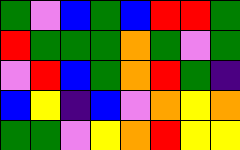[["green", "violet", "blue", "green", "blue", "red", "red", "green"], ["red", "green", "green", "green", "orange", "green", "violet", "green"], ["violet", "red", "blue", "green", "orange", "red", "green", "indigo"], ["blue", "yellow", "indigo", "blue", "violet", "orange", "yellow", "orange"], ["green", "green", "violet", "yellow", "orange", "red", "yellow", "yellow"]]